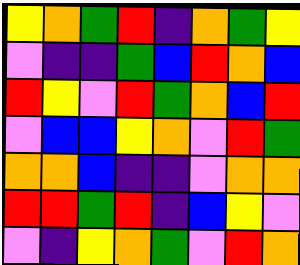[["yellow", "orange", "green", "red", "indigo", "orange", "green", "yellow"], ["violet", "indigo", "indigo", "green", "blue", "red", "orange", "blue"], ["red", "yellow", "violet", "red", "green", "orange", "blue", "red"], ["violet", "blue", "blue", "yellow", "orange", "violet", "red", "green"], ["orange", "orange", "blue", "indigo", "indigo", "violet", "orange", "orange"], ["red", "red", "green", "red", "indigo", "blue", "yellow", "violet"], ["violet", "indigo", "yellow", "orange", "green", "violet", "red", "orange"]]